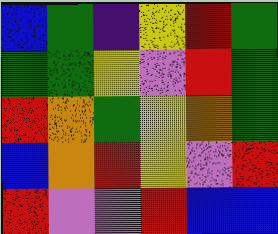[["blue", "green", "indigo", "yellow", "red", "green"], ["green", "green", "yellow", "violet", "red", "green"], ["red", "orange", "green", "yellow", "orange", "green"], ["blue", "orange", "red", "yellow", "violet", "red"], ["red", "violet", "violet", "red", "blue", "blue"]]